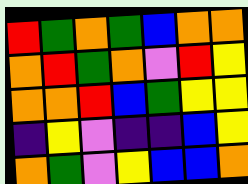[["red", "green", "orange", "green", "blue", "orange", "orange"], ["orange", "red", "green", "orange", "violet", "red", "yellow"], ["orange", "orange", "red", "blue", "green", "yellow", "yellow"], ["indigo", "yellow", "violet", "indigo", "indigo", "blue", "yellow"], ["orange", "green", "violet", "yellow", "blue", "blue", "orange"]]